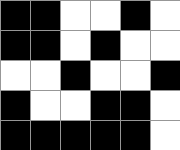[["black", "black", "white", "white", "black", "white"], ["black", "black", "white", "black", "white", "white"], ["white", "white", "black", "white", "white", "black"], ["black", "white", "white", "black", "black", "white"], ["black", "black", "black", "black", "black", "white"]]